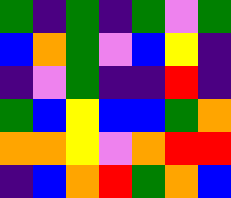[["green", "indigo", "green", "indigo", "green", "violet", "green"], ["blue", "orange", "green", "violet", "blue", "yellow", "indigo"], ["indigo", "violet", "green", "indigo", "indigo", "red", "indigo"], ["green", "blue", "yellow", "blue", "blue", "green", "orange"], ["orange", "orange", "yellow", "violet", "orange", "red", "red"], ["indigo", "blue", "orange", "red", "green", "orange", "blue"]]